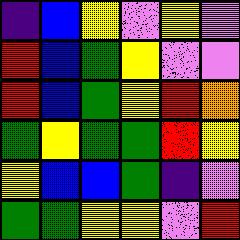[["indigo", "blue", "yellow", "violet", "yellow", "violet"], ["red", "blue", "green", "yellow", "violet", "violet"], ["red", "blue", "green", "yellow", "red", "orange"], ["green", "yellow", "green", "green", "red", "yellow"], ["yellow", "blue", "blue", "green", "indigo", "violet"], ["green", "green", "yellow", "yellow", "violet", "red"]]